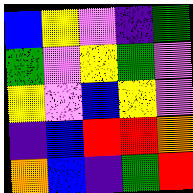[["blue", "yellow", "violet", "indigo", "green"], ["green", "violet", "yellow", "green", "violet"], ["yellow", "violet", "blue", "yellow", "violet"], ["indigo", "blue", "red", "red", "orange"], ["orange", "blue", "indigo", "green", "red"]]